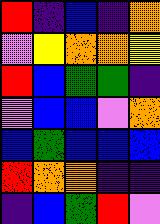[["red", "indigo", "blue", "indigo", "orange"], ["violet", "yellow", "orange", "orange", "yellow"], ["red", "blue", "green", "green", "indigo"], ["violet", "blue", "blue", "violet", "orange"], ["blue", "green", "blue", "blue", "blue"], ["red", "orange", "orange", "indigo", "indigo"], ["indigo", "blue", "green", "red", "violet"]]